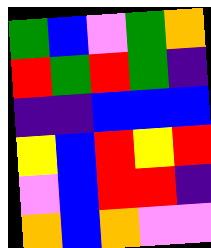[["green", "blue", "violet", "green", "orange"], ["red", "green", "red", "green", "indigo"], ["indigo", "indigo", "blue", "blue", "blue"], ["yellow", "blue", "red", "yellow", "red"], ["violet", "blue", "red", "red", "indigo"], ["orange", "blue", "orange", "violet", "violet"]]